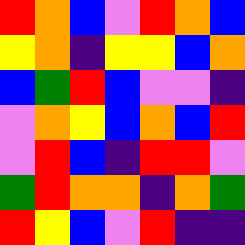[["red", "orange", "blue", "violet", "red", "orange", "blue"], ["yellow", "orange", "indigo", "yellow", "yellow", "blue", "orange"], ["blue", "green", "red", "blue", "violet", "violet", "indigo"], ["violet", "orange", "yellow", "blue", "orange", "blue", "red"], ["violet", "red", "blue", "indigo", "red", "red", "violet"], ["green", "red", "orange", "orange", "indigo", "orange", "green"], ["red", "yellow", "blue", "violet", "red", "indigo", "indigo"]]